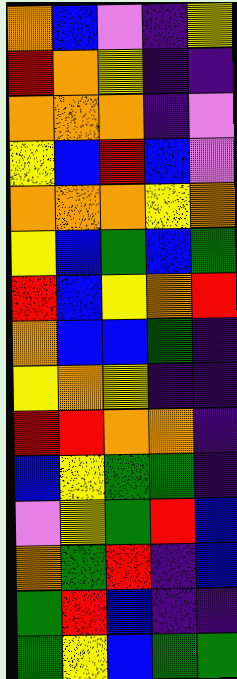[["orange", "blue", "violet", "indigo", "yellow"], ["red", "orange", "yellow", "indigo", "indigo"], ["orange", "orange", "orange", "indigo", "violet"], ["yellow", "blue", "red", "blue", "violet"], ["orange", "orange", "orange", "yellow", "orange"], ["yellow", "blue", "green", "blue", "green"], ["red", "blue", "yellow", "orange", "red"], ["orange", "blue", "blue", "green", "indigo"], ["yellow", "orange", "yellow", "indigo", "indigo"], ["red", "red", "orange", "orange", "indigo"], ["blue", "yellow", "green", "green", "indigo"], ["violet", "yellow", "green", "red", "blue"], ["orange", "green", "red", "indigo", "blue"], ["green", "red", "blue", "indigo", "indigo"], ["green", "yellow", "blue", "green", "green"]]